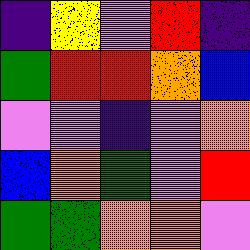[["indigo", "yellow", "violet", "red", "indigo"], ["green", "red", "red", "orange", "blue"], ["violet", "violet", "indigo", "violet", "orange"], ["blue", "orange", "green", "violet", "red"], ["green", "green", "orange", "orange", "violet"]]